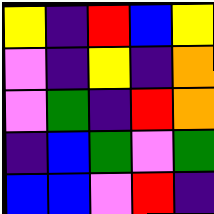[["yellow", "indigo", "red", "blue", "yellow"], ["violet", "indigo", "yellow", "indigo", "orange"], ["violet", "green", "indigo", "red", "orange"], ["indigo", "blue", "green", "violet", "green"], ["blue", "blue", "violet", "red", "indigo"]]